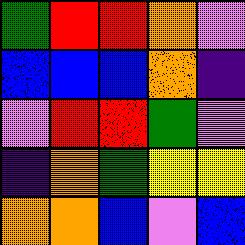[["green", "red", "red", "orange", "violet"], ["blue", "blue", "blue", "orange", "indigo"], ["violet", "red", "red", "green", "violet"], ["indigo", "orange", "green", "yellow", "yellow"], ["orange", "orange", "blue", "violet", "blue"]]